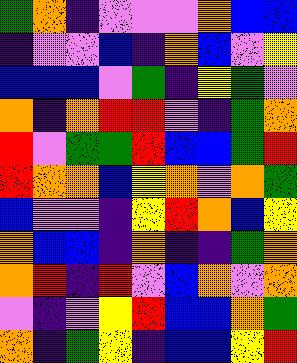[["green", "orange", "indigo", "violet", "violet", "violet", "orange", "blue", "blue"], ["indigo", "violet", "violet", "blue", "indigo", "orange", "blue", "violet", "yellow"], ["blue", "blue", "blue", "violet", "green", "indigo", "yellow", "green", "violet"], ["orange", "indigo", "orange", "red", "red", "violet", "indigo", "green", "orange"], ["red", "violet", "green", "green", "red", "blue", "blue", "green", "red"], ["red", "orange", "orange", "blue", "yellow", "orange", "violet", "orange", "green"], ["blue", "violet", "violet", "indigo", "yellow", "red", "orange", "blue", "yellow"], ["orange", "blue", "blue", "indigo", "orange", "indigo", "indigo", "green", "orange"], ["orange", "red", "indigo", "red", "violet", "blue", "orange", "violet", "orange"], ["violet", "indigo", "violet", "yellow", "red", "blue", "blue", "orange", "green"], ["orange", "indigo", "green", "yellow", "indigo", "blue", "blue", "yellow", "red"]]